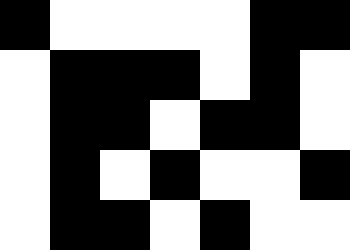[["black", "white", "white", "white", "white", "black", "black"], ["white", "black", "black", "black", "white", "black", "white"], ["white", "black", "black", "white", "black", "black", "white"], ["white", "black", "white", "black", "white", "white", "black"], ["white", "black", "black", "white", "black", "white", "white"]]